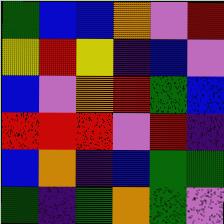[["green", "blue", "blue", "orange", "violet", "red"], ["yellow", "red", "yellow", "indigo", "blue", "violet"], ["blue", "violet", "orange", "red", "green", "blue"], ["red", "red", "red", "violet", "red", "indigo"], ["blue", "orange", "indigo", "blue", "green", "green"], ["green", "indigo", "green", "orange", "green", "violet"]]